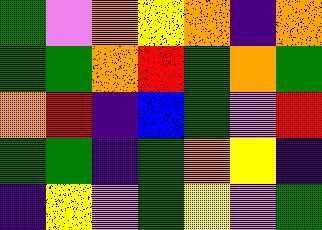[["green", "violet", "orange", "yellow", "orange", "indigo", "orange"], ["green", "green", "orange", "red", "green", "orange", "green"], ["orange", "red", "indigo", "blue", "green", "violet", "red"], ["green", "green", "indigo", "green", "orange", "yellow", "indigo"], ["indigo", "yellow", "violet", "green", "yellow", "violet", "green"]]